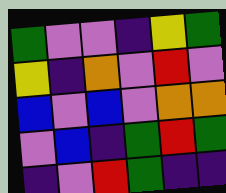[["green", "violet", "violet", "indigo", "yellow", "green"], ["yellow", "indigo", "orange", "violet", "red", "violet"], ["blue", "violet", "blue", "violet", "orange", "orange"], ["violet", "blue", "indigo", "green", "red", "green"], ["indigo", "violet", "red", "green", "indigo", "indigo"]]